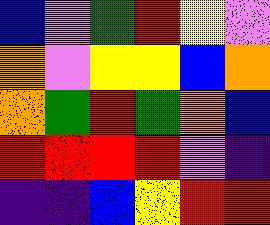[["blue", "violet", "green", "red", "yellow", "violet"], ["orange", "violet", "yellow", "yellow", "blue", "orange"], ["orange", "green", "red", "green", "orange", "blue"], ["red", "red", "red", "red", "violet", "indigo"], ["indigo", "indigo", "blue", "yellow", "red", "red"]]